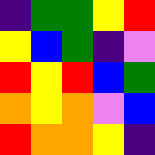[["indigo", "green", "green", "yellow", "red"], ["yellow", "blue", "green", "indigo", "violet"], ["red", "yellow", "red", "blue", "green"], ["orange", "yellow", "orange", "violet", "blue"], ["red", "orange", "orange", "yellow", "indigo"]]